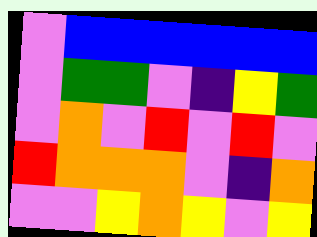[["violet", "blue", "blue", "blue", "blue", "blue", "blue"], ["violet", "green", "green", "violet", "indigo", "yellow", "green"], ["violet", "orange", "violet", "red", "violet", "red", "violet"], ["red", "orange", "orange", "orange", "violet", "indigo", "orange"], ["violet", "violet", "yellow", "orange", "yellow", "violet", "yellow"]]